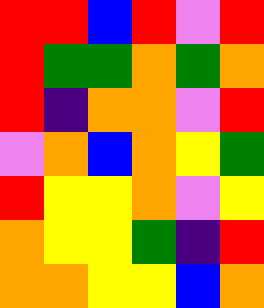[["red", "red", "blue", "red", "violet", "red"], ["red", "green", "green", "orange", "green", "orange"], ["red", "indigo", "orange", "orange", "violet", "red"], ["violet", "orange", "blue", "orange", "yellow", "green"], ["red", "yellow", "yellow", "orange", "violet", "yellow"], ["orange", "yellow", "yellow", "green", "indigo", "red"], ["orange", "orange", "yellow", "yellow", "blue", "orange"]]